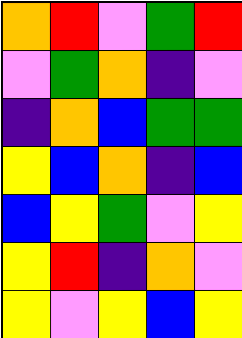[["orange", "red", "violet", "green", "red"], ["violet", "green", "orange", "indigo", "violet"], ["indigo", "orange", "blue", "green", "green"], ["yellow", "blue", "orange", "indigo", "blue"], ["blue", "yellow", "green", "violet", "yellow"], ["yellow", "red", "indigo", "orange", "violet"], ["yellow", "violet", "yellow", "blue", "yellow"]]